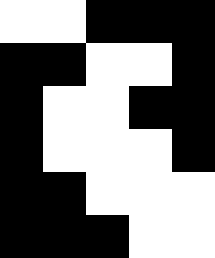[["white", "white", "black", "black", "black"], ["black", "black", "white", "white", "black"], ["black", "white", "white", "black", "black"], ["black", "white", "white", "white", "black"], ["black", "black", "white", "white", "white"], ["black", "black", "black", "white", "white"]]